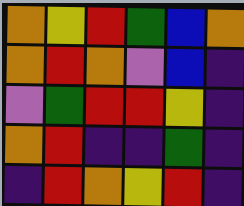[["orange", "yellow", "red", "green", "blue", "orange"], ["orange", "red", "orange", "violet", "blue", "indigo"], ["violet", "green", "red", "red", "yellow", "indigo"], ["orange", "red", "indigo", "indigo", "green", "indigo"], ["indigo", "red", "orange", "yellow", "red", "indigo"]]